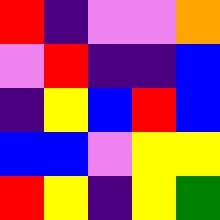[["red", "indigo", "violet", "violet", "orange"], ["violet", "red", "indigo", "indigo", "blue"], ["indigo", "yellow", "blue", "red", "blue"], ["blue", "blue", "violet", "yellow", "yellow"], ["red", "yellow", "indigo", "yellow", "green"]]